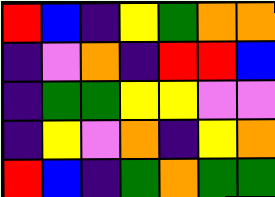[["red", "blue", "indigo", "yellow", "green", "orange", "orange"], ["indigo", "violet", "orange", "indigo", "red", "red", "blue"], ["indigo", "green", "green", "yellow", "yellow", "violet", "violet"], ["indigo", "yellow", "violet", "orange", "indigo", "yellow", "orange"], ["red", "blue", "indigo", "green", "orange", "green", "green"]]